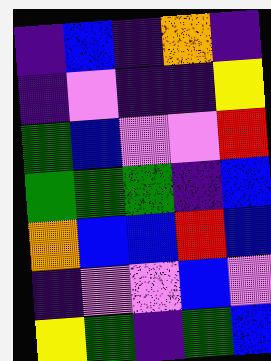[["indigo", "blue", "indigo", "orange", "indigo"], ["indigo", "violet", "indigo", "indigo", "yellow"], ["green", "blue", "violet", "violet", "red"], ["green", "green", "green", "indigo", "blue"], ["orange", "blue", "blue", "red", "blue"], ["indigo", "violet", "violet", "blue", "violet"], ["yellow", "green", "indigo", "green", "blue"]]